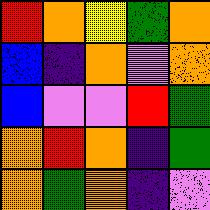[["red", "orange", "yellow", "green", "orange"], ["blue", "indigo", "orange", "violet", "orange"], ["blue", "violet", "violet", "red", "green"], ["orange", "red", "orange", "indigo", "green"], ["orange", "green", "orange", "indigo", "violet"]]